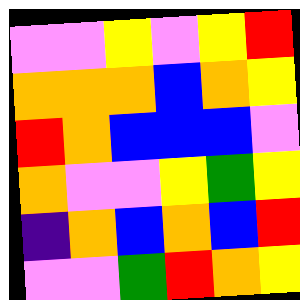[["violet", "violet", "yellow", "violet", "yellow", "red"], ["orange", "orange", "orange", "blue", "orange", "yellow"], ["red", "orange", "blue", "blue", "blue", "violet"], ["orange", "violet", "violet", "yellow", "green", "yellow"], ["indigo", "orange", "blue", "orange", "blue", "red"], ["violet", "violet", "green", "red", "orange", "yellow"]]